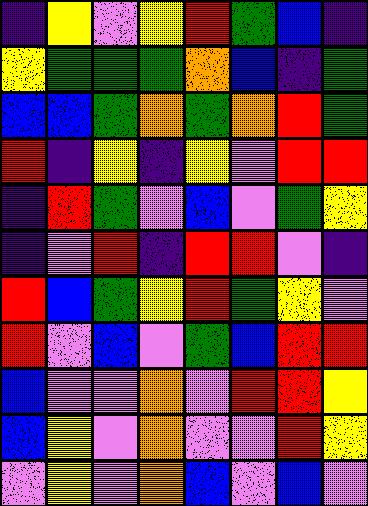[["indigo", "yellow", "violet", "yellow", "red", "green", "blue", "indigo"], ["yellow", "green", "green", "green", "orange", "blue", "indigo", "green"], ["blue", "blue", "green", "orange", "green", "orange", "red", "green"], ["red", "indigo", "yellow", "indigo", "yellow", "violet", "red", "red"], ["indigo", "red", "green", "violet", "blue", "violet", "green", "yellow"], ["indigo", "violet", "red", "indigo", "red", "red", "violet", "indigo"], ["red", "blue", "green", "yellow", "red", "green", "yellow", "violet"], ["red", "violet", "blue", "violet", "green", "blue", "red", "red"], ["blue", "violet", "violet", "orange", "violet", "red", "red", "yellow"], ["blue", "yellow", "violet", "orange", "violet", "violet", "red", "yellow"], ["violet", "yellow", "violet", "orange", "blue", "violet", "blue", "violet"]]